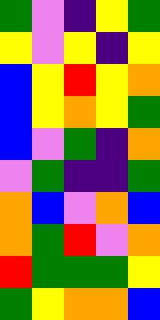[["green", "violet", "indigo", "yellow", "green"], ["yellow", "violet", "yellow", "indigo", "yellow"], ["blue", "yellow", "red", "yellow", "orange"], ["blue", "yellow", "orange", "yellow", "green"], ["blue", "violet", "green", "indigo", "orange"], ["violet", "green", "indigo", "indigo", "green"], ["orange", "blue", "violet", "orange", "blue"], ["orange", "green", "red", "violet", "orange"], ["red", "green", "green", "green", "yellow"], ["green", "yellow", "orange", "orange", "blue"]]